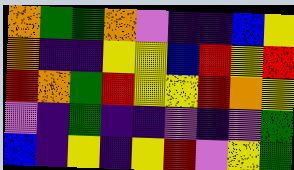[["orange", "green", "green", "orange", "violet", "indigo", "indigo", "blue", "yellow"], ["orange", "indigo", "indigo", "yellow", "yellow", "blue", "red", "yellow", "red"], ["red", "orange", "green", "red", "yellow", "yellow", "red", "orange", "yellow"], ["violet", "indigo", "green", "indigo", "indigo", "violet", "indigo", "violet", "green"], ["blue", "indigo", "yellow", "indigo", "yellow", "red", "violet", "yellow", "green"]]